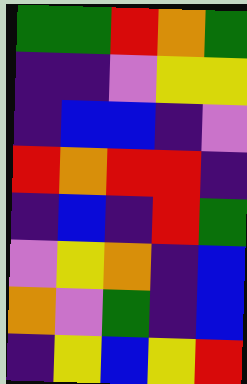[["green", "green", "red", "orange", "green"], ["indigo", "indigo", "violet", "yellow", "yellow"], ["indigo", "blue", "blue", "indigo", "violet"], ["red", "orange", "red", "red", "indigo"], ["indigo", "blue", "indigo", "red", "green"], ["violet", "yellow", "orange", "indigo", "blue"], ["orange", "violet", "green", "indigo", "blue"], ["indigo", "yellow", "blue", "yellow", "red"]]